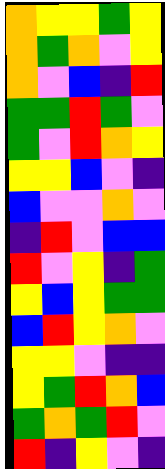[["orange", "yellow", "yellow", "green", "yellow"], ["orange", "green", "orange", "violet", "yellow"], ["orange", "violet", "blue", "indigo", "red"], ["green", "green", "red", "green", "violet"], ["green", "violet", "red", "orange", "yellow"], ["yellow", "yellow", "blue", "violet", "indigo"], ["blue", "violet", "violet", "orange", "violet"], ["indigo", "red", "violet", "blue", "blue"], ["red", "violet", "yellow", "indigo", "green"], ["yellow", "blue", "yellow", "green", "green"], ["blue", "red", "yellow", "orange", "violet"], ["yellow", "yellow", "violet", "indigo", "indigo"], ["yellow", "green", "red", "orange", "blue"], ["green", "orange", "green", "red", "violet"], ["red", "indigo", "yellow", "violet", "indigo"]]